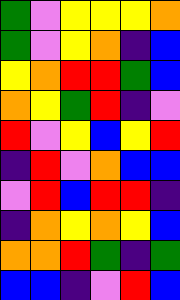[["green", "violet", "yellow", "yellow", "yellow", "orange"], ["green", "violet", "yellow", "orange", "indigo", "blue"], ["yellow", "orange", "red", "red", "green", "blue"], ["orange", "yellow", "green", "red", "indigo", "violet"], ["red", "violet", "yellow", "blue", "yellow", "red"], ["indigo", "red", "violet", "orange", "blue", "blue"], ["violet", "red", "blue", "red", "red", "indigo"], ["indigo", "orange", "yellow", "orange", "yellow", "blue"], ["orange", "orange", "red", "green", "indigo", "green"], ["blue", "blue", "indigo", "violet", "red", "blue"]]